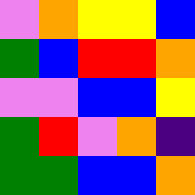[["violet", "orange", "yellow", "yellow", "blue"], ["green", "blue", "red", "red", "orange"], ["violet", "violet", "blue", "blue", "yellow"], ["green", "red", "violet", "orange", "indigo"], ["green", "green", "blue", "blue", "orange"]]